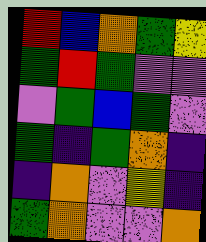[["red", "blue", "orange", "green", "yellow"], ["green", "red", "green", "violet", "violet"], ["violet", "green", "blue", "green", "violet"], ["green", "indigo", "green", "orange", "indigo"], ["indigo", "orange", "violet", "yellow", "indigo"], ["green", "orange", "violet", "violet", "orange"]]